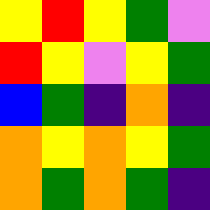[["yellow", "red", "yellow", "green", "violet"], ["red", "yellow", "violet", "yellow", "green"], ["blue", "green", "indigo", "orange", "indigo"], ["orange", "yellow", "orange", "yellow", "green"], ["orange", "green", "orange", "green", "indigo"]]